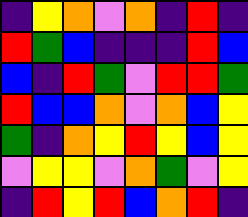[["indigo", "yellow", "orange", "violet", "orange", "indigo", "red", "indigo"], ["red", "green", "blue", "indigo", "indigo", "indigo", "red", "blue"], ["blue", "indigo", "red", "green", "violet", "red", "red", "green"], ["red", "blue", "blue", "orange", "violet", "orange", "blue", "yellow"], ["green", "indigo", "orange", "yellow", "red", "yellow", "blue", "yellow"], ["violet", "yellow", "yellow", "violet", "orange", "green", "violet", "yellow"], ["indigo", "red", "yellow", "red", "blue", "orange", "red", "indigo"]]